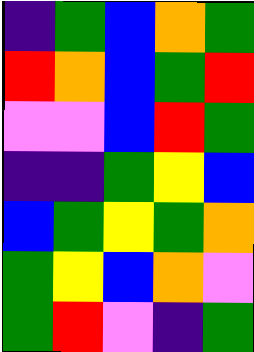[["indigo", "green", "blue", "orange", "green"], ["red", "orange", "blue", "green", "red"], ["violet", "violet", "blue", "red", "green"], ["indigo", "indigo", "green", "yellow", "blue"], ["blue", "green", "yellow", "green", "orange"], ["green", "yellow", "blue", "orange", "violet"], ["green", "red", "violet", "indigo", "green"]]